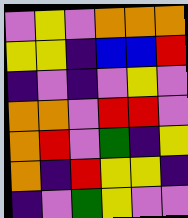[["violet", "yellow", "violet", "orange", "orange", "orange"], ["yellow", "yellow", "indigo", "blue", "blue", "red"], ["indigo", "violet", "indigo", "violet", "yellow", "violet"], ["orange", "orange", "violet", "red", "red", "violet"], ["orange", "red", "violet", "green", "indigo", "yellow"], ["orange", "indigo", "red", "yellow", "yellow", "indigo"], ["indigo", "violet", "green", "yellow", "violet", "violet"]]